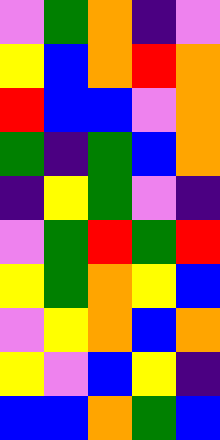[["violet", "green", "orange", "indigo", "violet"], ["yellow", "blue", "orange", "red", "orange"], ["red", "blue", "blue", "violet", "orange"], ["green", "indigo", "green", "blue", "orange"], ["indigo", "yellow", "green", "violet", "indigo"], ["violet", "green", "red", "green", "red"], ["yellow", "green", "orange", "yellow", "blue"], ["violet", "yellow", "orange", "blue", "orange"], ["yellow", "violet", "blue", "yellow", "indigo"], ["blue", "blue", "orange", "green", "blue"]]